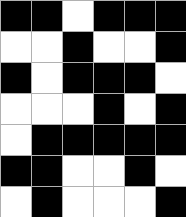[["black", "black", "white", "black", "black", "black"], ["white", "white", "black", "white", "white", "black"], ["black", "white", "black", "black", "black", "white"], ["white", "white", "white", "black", "white", "black"], ["white", "black", "black", "black", "black", "black"], ["black", "black", "white", "white", "black", "white"], ["white", "black", "white", "white", "white", "black"]]